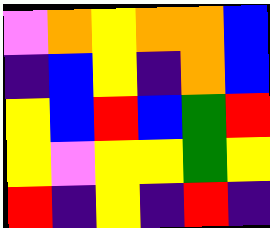[["violet", "orange", "yellow", "orange", "orange", "blue"], ["indigo", "blue", "yellow", "indigo", "orange", "blue"], ["yellow", "blue", "red", "blue", "green", "red"], ["yellow", "violet", "yellow", "yellow", "green", "yellow"], ["red", "indigo", "yellow", "indigo", "red", "indigo"]]